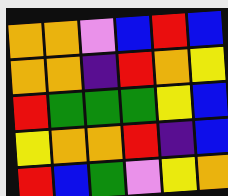[["orange", "orange", "violet", "blue", "red", "blue"], ["orange", "orange", "indigo", "red", "orange", "yellow"], ["red", "green", "green", "green", "yellow", "blue"], ["yellow", "orange", "orange", "red", "indigo", "blue"], ["red", "blue", "green", "violet", "yellow", "orange"]]